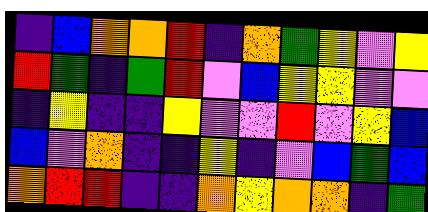[["indigo", "blue", "orange", "orange", "red", "indigo", "orange", "green", "yellow", "violet", "yellow"], ["red", "green", "indigo", "green", "red", "violet", "blue", "yellow", "yellow", "violet", "violet"], ["indigo", "yellow", "indigo", "indigo", "yellow", "violet", "violet", "red", "violet", "yellow", "blue"], ["blue", "violet", "orange", "indigo", "indigo", "yellow", "indigo", "violet", "blue", "green", "blue"], ["orange", "red", "red", "indigo", "indigo", "orange", "yellow", "orange", "orange", "indigo", "green"]]